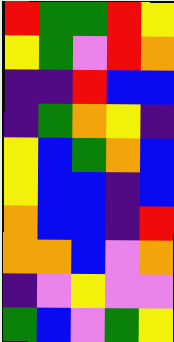[["red", "green", "green", "red", "yellow"], ["yellow", "green", "violet", "red", "orange"], ["indigo", "indigo", "red", "blue", "blue"], ["indigo", "green", "orange", "yellow", "indigo"], ["yellow", "blue", "green", "orange", "blue"], ["yellow", "blue", "blue", "indigo", "blue"], ["orange", "blue", "blue", "indigo", "red"], ["orange", "orange", "blue", "violet", "orange"], ["indigo", "violet", "yellow", "violet", "violet"], ["green", "blue", "violet", "green", "yellow"]]